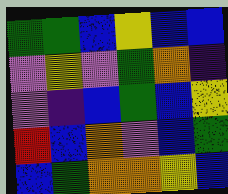[["green", "green", "blue", "yellow", "blue", "blue"], ["violet", "yellow", "violet", "green", "orange", "indigo"], ["violet", "indigo", "blue", "green", "blue", "yellow"], ["red", "blue", "orange", "violet", "blue", "green"], ["blue", "green", "orange", "orange", "yellow", "blue"]]